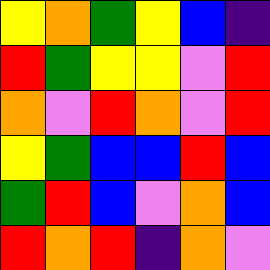[["yellow", "orange", "green", "yellow", "blue", "indigo"], ["red", "green", "yellow", "yellow", "violet", "red"], ["orange", "violet", "red", "orange", "violet", "red"], ["yellow", "green", "blue", "blue", "red", "blue"], ["green", "red", "blue", "violet", "orange", "blue"], ["red", "orange", "red", "indigo", "orange", "violet"]]